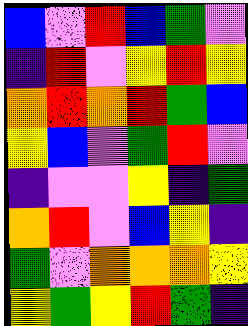[["blue", "violet", "red", "blue", "green", "violet"], ["indigo", "red", "violet", "yellow", "red", "yellow"], ["orange", "red", "orange", "red", "green", "blue"], ["yellow", "blue", "violet", "green", "red", "violet"], ["indigo", "violet", "violet", "yellow", "indigo", "green"], ["orange", "red", "violet", "blue", "yellow", "indigo"], ["green", "violet", "orange", "orange", "orange", "yellow"], ["yellow", "green", "yellow", "red", "green", "indigo"]]